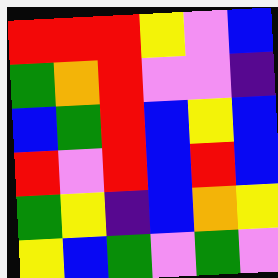[["red", "red", "red", "yellow", "violet", "blue"], ["green", "orange", "red", "violet", "violet", "indigo"], ["blue", "green", "red", "blue", "yellow", "blue"], ["red", "violet", "red", "blue", "red", "blue"], ["green", "yellow", "indigo", "blue", "orange", "yellow"], ["yellow", "blue", "green", "violet", "green", "violet"]]